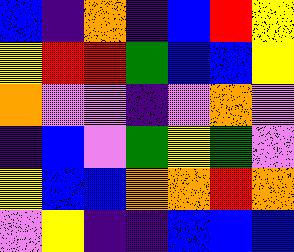[["blue", "indigo", "orange", "indigo", "blue", "red", "yellow"], ["yellow", "red", "red", "green", "blue", "blue", "yellow"], ["orange", "violet", "violet", "indigo", "violet", "orange", "violet"], ["indigo", "blue", "violet", "green", "yellow", "green", "violet"], ["yellow", "blue", "blue", "orange", "orange", "red", "orange"], ["violet", "yellow", "indigo", "indigo", "blue", "blue", "blue"]]